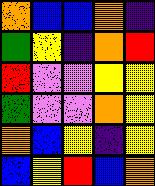[["orange", "blue", "blue", "orange", "indigo"], ["green", "yellow", "indigo", "orange", "red"], ["red", "violet", "violet", "yellow", "yellow"], ["green", "violet", "violet", "orange", "yellow"], ["orange", "blue", "yellow", "indigo", "yellow"], ["blue", "yellow", "red", "blue", "orange"]]